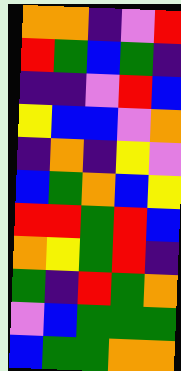[["orange", "orange", "indigo", "violet", "red"], ["red", "green", "blue", "green", "indigo"], ["indigo", "indigo", "violet", "red", "blue"], ["yellow", "blue", "blue", "violet", "orange"], ["indigo", "orange", "indigo", "yellow", "violet"], ["blue", "green", "orange", "blue", "yellow"], ["red", "red", "green", "red", "blue"], ["orange", "yellow", "green", "red", "indigo"], ["green", "indigo", "red", "green", "orange"], ["violet", "blue", "green", "green", "green"], ["blue", "green", "green", "orange", "orange"]]